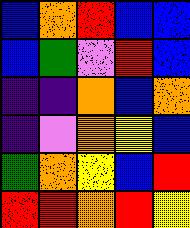[["blue", "orange", "red", "blue", "blue"], ["blue", "green", "violet", "red", "blue"], ["indigo", "indigo", "orange", "blue", "orange"], ["indigo", "violet", "orange", "yellow", "blue"], ["green", "orange", "yellow", "blue", "red"], ["red", "red", "orange", "red", "yellow"]]